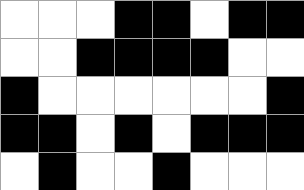[["white", "white", "white", "black", "black", "white", "black", "black"], ["white", "white", "black", "black", "black", "black", "white", "white"], ["black", "white", "white", "white", "white", "white", "white", "black"], ["black", "black", "white", "black", "white", "black", "black", "black"], ["white", "black", "white", "white", "black", "white", "white", "white"]]